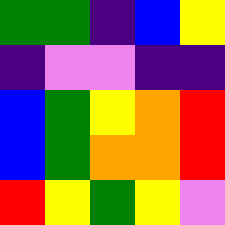[["green", "green", "indigo", "blue", "yellow"], ["indigo", "violet", "violet", "indigo", "indigo"], ["blue", "green", "yellow", "orange", "red"], ["blue", "green", "orange", "orange", "red"], ["red", "yellow", "green", "yellow", "violet"]]